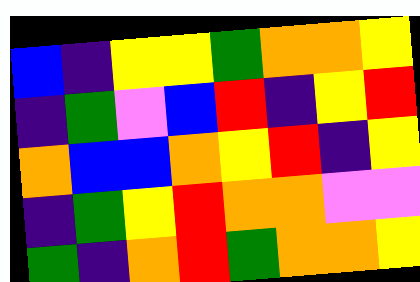[["blue", "indigo", "yellow", "yellow", "green", "orange", "orange", "yellow"], ["indigo", "green", "violet", "blue", "red", "indigo", "yellow", "red"], ["orange", "blue", "blue", "orange", "yellow", "red", "indigo", "yellow"], ["indigo", "green", "yellow", "red", "orange", "orange", "violet", "violet"], ["green", "indigo", "orange", "red", "green", "orange", "orange", "yellow"]]